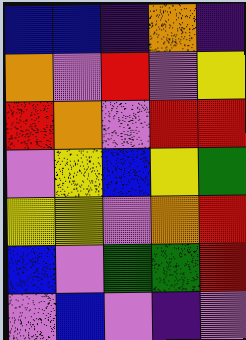[["blue", "blue", "indigo", "orange", "indigo"], ["orange", "violet", "red", "violet", "yellow"], ["red", "orange", "violet", "red", "red"], ["violet", "yellow", "blue", "yellow", "green"], ["yellow", "yellow", "violet", "orange", "red"], ["blue", "violet", "green", "green", "red"], ["violet", "blue", "violet", "indigo", "violet"]]